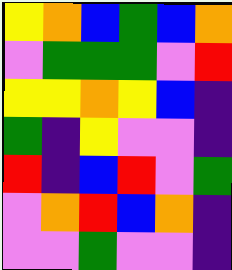[["yellow", "orange", "blue", "green", "blue", "orange"], ["violet", "green", "green", "green", "violet", "red"], ["yellow", "yellow", "orange", "yellow", "blue", "indigo"], ["green", "indigo", "yellow", "violet", "violet", "indigo"], ["red", "indigo", "blue", "red", "violet", "green"], ["violet", "orange", "red", "blue", "orange", "indigo"], ["violet", "violet", "green", "violet", "violet", "indigo"]]